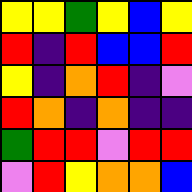[["yellow", "yellow", "green", "yellow", "blue", "yellow"], ["red", "indigo", "red", "blue", "blue", "red"], ["yellow", "indigo", "orange", "red", "indigo", "violet"], ["red", "orange", "indigo", "orange", "indigo", "indigo"], ["green", "red", "red", "violet", "red", "red"], ["violet", "red", "yellow", "orange", "orange", "blue"]]